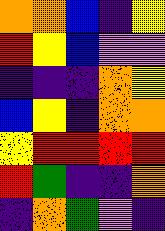[["orange", "orange", "blue", "indigo", "yellow"], ["red", "yellow", "blue", "violet", "violet"], ["indigo", "indigo", "indigo", "orange", "yellow"], ["blue", "yellow", "indigo", "orange", "orange"], ["yellow", "red", "red", "red", "red"], ["red", "green", "indigo", "indigo", "orange"], ["indigo", "orange", "green", "violet", "indigo"]]